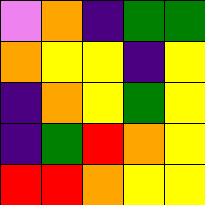[["violet", "orange", "indigo", "green", "green"], ["orange", "yellow", "yellow", "indigo", "yellow"], ["indigo", "orange", "yellow", "green", "yellow"], ["indigo", "green", "red", "orange", "yellow"], ["red", "red", "orange", "yellow", "yellow"]]